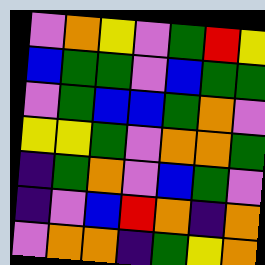[["violet", "orange", "yellow", "violet", "green", "red", "yellow"], ["blue", "green", "green", "violet", "blue", "green", "green"], ["violet", "green", "blue", "blue", "green", "orange", "violet"], ["yellow", "yellow", "green", "violet", "orange", "orange", "green"], ["indigo", "green", "orange", "violet", "blue", "green", "violet"], ["indigo", "violet", "blue", "red", "orange", "indigo", "orange"], ["violet", "orange", "orange", "indigo", "green", "yellow", "orange"]]